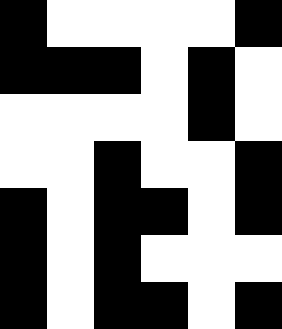[["black", "white", "white", "white", "white", "black"], ["black", "black", "black", "white", "black", "white"], ["white", "white", "white", "white", "black", "white"], ["white", "white", "black", "white", "white", "black"], ["black", "white", "black", "black", "white", "black"], ["black", "white", "black", "white", "white", "white"], ["black", "white", "black", "black", "white", "black"]]